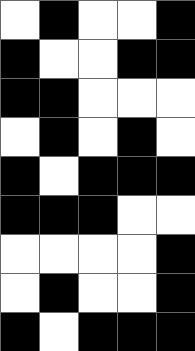[["white", "black", "white", "white", "black"], ["black", "white", "white", "black", "black"], ["black", "black", "white", "white", "white"], ["white", "black", "white", "black", "white"], ["black", "white", "black", "black", "black"], ["black", "black", "black", "white", "white"], ["white", "white", "white", "white", "black"], ["white", "black", "white", "white", "black"], ["black", "white", "black", "black", "black"]]